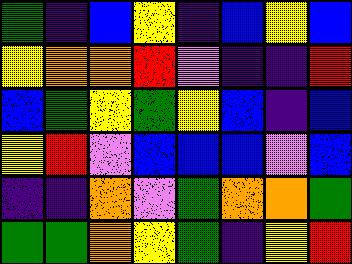[["green", "indigo", "blue", "yellow", "indigo", "blue", "yellow", "blue"], ["yellow", "orange", "orange", "red", "violet", "indigo", "indigo", "red"], ["blue", "green", "yellow", "green", "yellow", "blue", "indigo", "blue"], ["yellow", "red", "violet", "blue", "blue", "blue", "violet", "blue"], ["indigo", "indigo", "orange", "violet", "green", "orange", "orange", "green"], ["green", "green", "orange", "yellow", "green", "indigo", "yellow", "red"]]